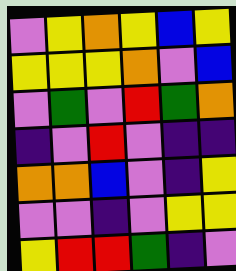[["violet", "yellow", "orange", "yellow", "blue", "yellow"], ["yellow", "yellow", "yellow", "orange", "violet", "blue"], ["violet", "green", "violet", "red", "green", "orange"], ["indigo", "violet", "red", "violet", "indigo", "indigo"], ["orange", "orange", "blue", "violet", "indigo", "yellow"], ["violet", "violet", "indigo", "violet", "yellow", "yellow"], ["yellow", "red", "red", "green", "indigo", "violet"]]